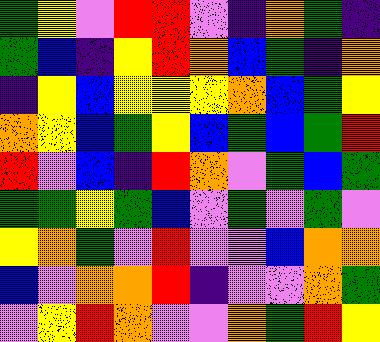[["green", "yellow", "violet", "red", "red", "violet", "indigo", "orange", "green", "indigo"], ["green", "blue", "indigo", "yellow", "red", "orange", "blue", "green", "indigo", "orange"], ["indigo", "yellow", "blue", "yellow", "yellow", "yellow", "orange", "blue", "green", "yellow"], ["orange", "yellow", "blue", "green", "yellow", "blue", "green", "blue", "green", "red"], ["red", "violet", "blue", "indigo", "red", "orange", "violet", "green", "blue", "green"], ["green", "green", "yellow", "green", "blue", "violet", "green", "violet", "green", "violet"], ["yellow", "orange", "green", "violet", "red", "violet", "violet", "blue", "orange", "orange"], ["blue", "violet", "orange", "orange", "red", "indigo", "violet", "violet", "orange", "green"], ["violet", "yellow", "red", "orange", "violet", "violet", "orange", "green", "red", "yellow"]]